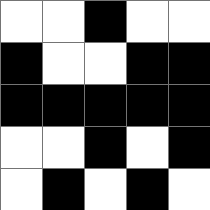[["white", "white", "black", "white", "white"], ["black", "white", "white", "black", "black"], ["black", "black", "black", "black", "black"], ["white", "white", "black", "white", "black"], ["white", "black", "white", "black", "white"]]